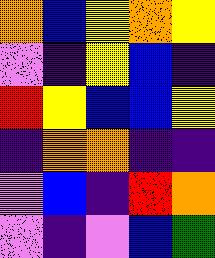[["orange", "blue", "yellow", "orange", "yellow"], ["violet", "indigo", "yellow", "blue", "indigo"], ["red", "yellow", "blue", "blue", "yellow"], ["indigo", "orange", "orange", "indigo", "indigo"], ["violet", "blue", "indigo", "red", "orange"], ["violet", "indigo", "violet", "blue", "green"]]